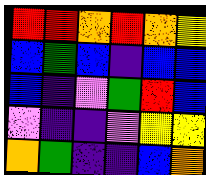[["red", "red", "orange", "red", "orange", "yellow"], ["blue", "green", "blue", "indigo", "blue", "blue"], ["blue", "indigo", "violet", "green", "red", "blue"], ["violet", "indigo", "indigo", "violet", "yellow", "yellow"], ["orange", "green", "indigo", "indigo", "blue", "orange"]]